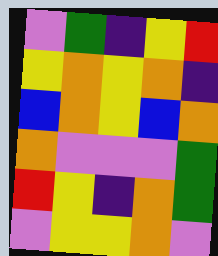[["violet", "green", "indigo", "yellow", "red"], ["yellow", "orange", "yellow", "orange", "indigo"], ["blue", "orange", "yellow", "blue", "orange"], ["orange", "violet", "violet", "violet", "green"], ["red", "yellow", "indigo", "orange", "green"], ["violet", "yellow", "yellow", "orange", "violet"]]